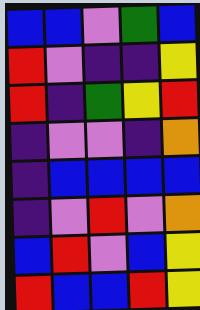[["blue", "blue", "violet", "green", "blue"], ["red", "violet", "indigo", "indigo", "yellow"], ["red", "indigo", "green", "yellow", "red"], ["indigo", "violet", "violet", "indigo", "orange"], ["indigo", "blue", "blue", "blue", "blue"], ["indigo", "violet", "red", "violet", "orange"], ["blue", "red", "violet", "blue", "yellow"], ["red", "blue", "blue", "red", "yellow"]]